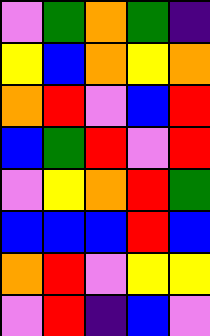[["violet", "green", "orange", "green", "indigo"], ["yellow", "blue", "orange", "yellow", "orange"], ["orange", "red", "violet", "blue", "red"], ["blue", "green", "red", "violet", "red"], ["violet", "yellow", "orange", "red", "green"], ["blue", "blue", "blue", "red", "blue"], ["orange", "red", "violet", "yellow", "yellow"], ["violet", "red", "indigo", "blue", "violet"]]